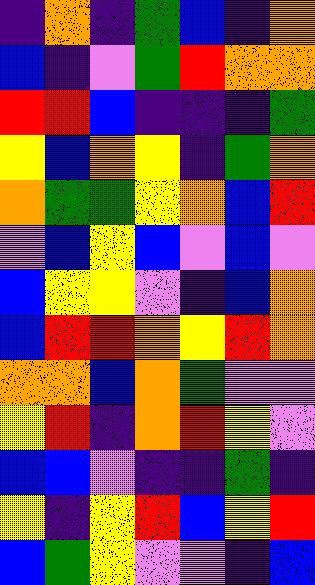[["indigo", "orange", "indigo", "green", "blue", "indigo", "orange"], ["blue", "indigo", "violet", "green", "red", "orange", "orange"], ["red", "red", "blue", "indigo", "indigo", "indigo", "green"], ["yellow", "blue", "orange", "yellow", "indigo", "green", "orange"], ["orange", "green", "green", "yellow", "orange", "blue", "red"], ["violet", "blue", "yellow", "blue", "violet", "blue", "violet"], ["blue", "yellow", "yellow", "violet", "indigo", "blue", "orange"], ["blue", "red", "red", "orange", "yellow", "red", "orange"], ["orange", "orange", "blue", "orange", "green", "violet", "violet"], ["yellow", "red", "indigo", "orange", "red", "yellow", "violet"], ["blue", "blue", "violet", "indigo", "indigo", "green", "indigo"], ["yellow", "indigo", "yellow", "red", "blue", "yellow", "red"], ["blue", "green", "yellow", "violet", "violet", "indigo", "blue"]]